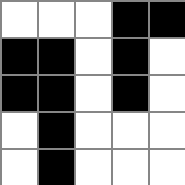[["white", "white", "white", "black", "black"], ["black", "black", "white", "black", "white"], ["black", "black", "white", "black", "white"], ["white", "black", "white", "white", "white"], ["white", "black", "white", "white", "white"]]